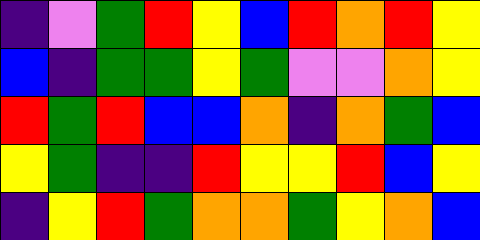[["indigo", "violet", "green", "red", "yellow", "blue", "red", "orange", "red", "yellow"], ["blue", "indigo", "green", "green", "yellow", "green", "violet", "violet", "orange", "yellow"], ["red", "green", "red", "blue", "blue", "orange", "indigo", "orange", "green", "blue"], ["yellow", "green", "indigo", "indigo", "red", "yellow", "yellow", "red", "blue", "yellow"], ["indigo", "yellow", "red", "green", "orange", "orange", "green", "yellow", "orange", "blue"]]